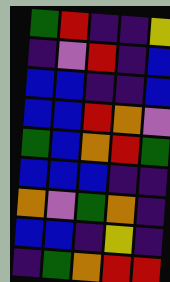[["green", "red", "indigo", "indigo", "yellow"], ["indigo", "violet", "red", "indigo", "blue"], ["blue", "blue", "indigo", "indigo", "blue"], ["blue", "blue", "red", "orange", "violet"], ["green", "blue", "orange", "red", "green"], ["blue", "blue", "blue", "indigo", "indigo"], ["orange", "violet", "green", "orange", "indigo"], ["blue", "blue", "indigo", "yellow", "indigo"], ["indigo", "green", "orange", "red", "red"]]